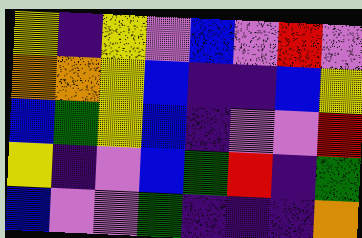[["yellow", "indigo", "yellow", "violet", "blue", "violet", "red", "violet"], ["orange", "orange", "yellow", "blue", "indigo", "indigo", "blue", "yellow"], ["blue", "green", "yellow", "blue", "indigo", "violet", "violet", "red"], ["yellow", "indigo", "violet", "blue", "green", "red", "indigo", "green"], ["blue", "violet", "violet", "green", "indigo", "indigo", "indigo", "orange"]]